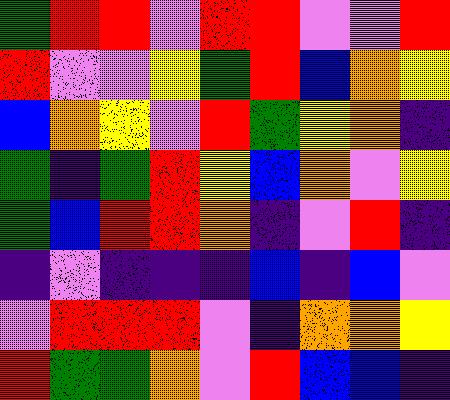[["green", "red", "red", "violet", "red", "red", "violet", "violet", "red"], ["red", "violet", "violet", "yellow", "green", "red", "blue", "orange", "yellow"], ["blue", "orange", "yellow", "violet", "red", "green", "yellow", "orange", "indigo"], ["green", "indigo", "green", "red", "yellow", "blue", "orange", "violet", "yellow"], ["green", "blue", "red", "red", "orange", "indigo", "violet", "red", "indigo"], ["indigo", "violet", "indigo", "indigo", "indigo", "blue", "indigo", "blue", "violet"], ["violet", "red", "red", "red", "violet", "indigo", "orange", "orange", "yellow"], ["red", "green", "green", "orange", "violet", "red", "blue", "blue", "indigo"]]